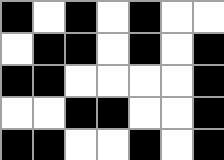[["black", "white", "black", "white", "black", "white", "white"], ["white", "black", "black", "white", "black", "white", "black"], ["black", "black", "white", "white", "white", "white", "black"], ["white", "white", "black", "black", "white", "white", "black"], ["black", "black", "white", "white", "black", "white", "black"]]